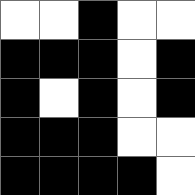[["white", "white", "black", "white", "white"], ["black", "black", "black", "white", "black"], ["black", "white", "black", "white", "black"], ["black", "black", "black", "white", "white"], ["black", "black", "black", "black", "white"]]